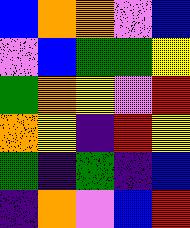[["blue", "orange", "orange", "violet", "blue"], ["violet", "blue", "green", "green", "yellow"], ["green", "orange", "yellow", "violet", "red"], ["orange", "yellow", "indigo", "red", "yellow"], ["green", "indigo", "green", "indigo", "blue"], ["indigo", "orange", "violet", "blue", "red"]]